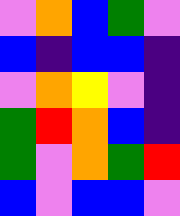[["violet", "orange", "blue", "green", "violet"], ["blue", "indigo", "blue", "blue", "indigo"], ["violet", "orange", "yellow", "violet", "indigo"], ["green", "red", "orange", "blue", "indigo"], ["green", "violet", "orange", "green", "red"], ["blue", "violet", "blue", "blue", "violet"]]